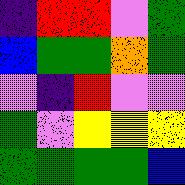[["indigo", "red", "red", "violet", "green"], ["blue", "green", "green", "orange", "green"], ["violet", "indigo", "red", "violet", "violet"], ["green", "violet", "yellow", "yellow", "yellow"], ["green", "green", "green", "green", "blue"]]